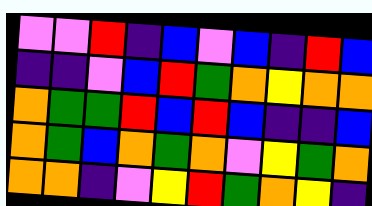[["violet", "violet", "red", "indigo", "blue", "violet", "blue", "indigo", "red", "blue"], ["indigo", "indigo", "violet", "blue", "red", "green", "orange", "yellow", "orange", "orange"], ["orange", "green", "green", "red", "blue", "red", "blue", "indigo", "indigo", "blue"], ["orange", "green", "blue", "orange", "green", "orange", "violet", "yellow", "green", "orange"], ["orange", "orange", "indigo", "violet", "yellow", "red", "green", "orange", "yellow", "indigo"]]